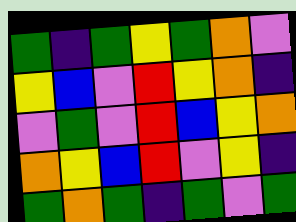[["green", "indigo", "green", "yellow", "green", "orange", "violet"], ["yellow", "blue", "violet", "red", "yellow", "orange", "indigo"], ["violet", "green", "violet", "red", "blue", "yellow", "orange"], ["orange", "yellow", "blue", "red", "violet", "yellow", "indigo"], ["green", "orange", "green", "indigo", "green", "violet", "green"]]